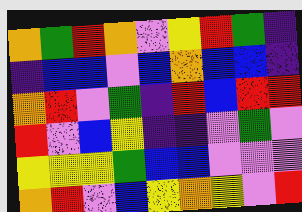[["orange", "green", "red", "orange", "violet", "yellow", "red", "green", "indigo"], ["indigo", "blue", "blue", "violet", "blue", "orange", "blue", "blue", "indigo"], ["orange", "red", "violet", "green", "indigo", "red", "blue", "red", "red"], ["red", "violet", "blue", "yellow", "indigo", "indigo", "violet", "green", "violet"], ["yellow", "yellow", "yellow", "green", "blue", "blue", "violet", "violet", "violet"], ["orange", "red", "violet", "blue", "yellow", "orange", "yellow", "violet", "red"]]